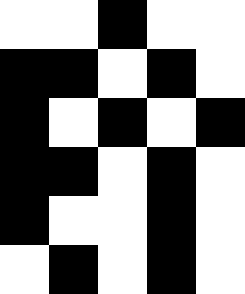[["white", "white", "black", "white", "white"], ["black", "black", "white", "black", "white"], ["black", "white", "black", "white", "black"], ["black", "black", "white", "black", "white"], ["black", "white", "white", "black", "white"], ["white", "black", "white", "black", "white"]]